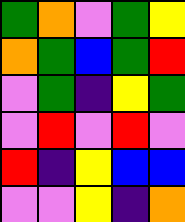[["green", "orange", "violet", "green", "yellow"], ["orange", "green", "blue", "green", "red"], ["violet", "green", "indigo", "yellow", "green"], ["violet", "red", "violet", "red", "violet"], ["red", "indigo", "yellow", "blue", "blue"], ["violet", "violet", "yellow", "indigo", "orange"]]